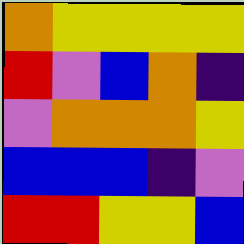[["orange", "yellow", "yellow", "yellow", "yellow"], ["red", "violet", "blue", "orange", "indigo"], ["violet", "orange", "orange", "orange", "yellow"], ["blue", "blue", "blue", "indigo", "violet"], ["red", "red", "yellow", "yellow", "blue"]]